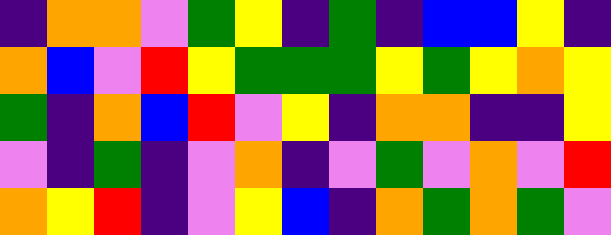[["indigo", "orange", "orange", "violet", "green", "yellow", "indigo", "green", "indigo", "blue", "blue", "yellow", "indigo"], ["orange", "blue", "violet", "red", "yellow", "green", "green", "green", "yellow", "green", "yellow", "orange", "yellow"], ["green", "indigo", "orange", "blue", "red", "violet", "yellow", "indigo", "orange", "orange", "indigo", "indigo", "yellow"], ["violet", "indigo", "green", "indigo", "violet", "orange", "indigo", "violet", "green", "violet", "orange", "violet", "red"], ["orange", "yellow", "red", "indigo", "violet", "yellow", "blue", "indigo", "orange", "green", "orange", "green", "violet"]]